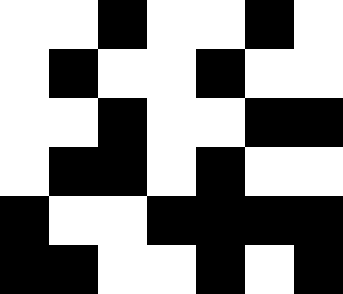[["white", "white", "black", "white", "white", "black", "white"], ["white", "black", "white", "white", "black", "white", "white"], ["white", "white", "black", "white", "white", "black", "black"], ["white", "black", "black", "white", "black", "white", "white"], ["black", "white", "white", "black", "black", "black", "black"], ["black", "black", "white", "white", "black", "white", "black"]]